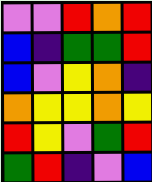[["violet", "violet", "red", "orange", "red"], ["blue", "indigo", "green", "green", "red"], ["blue", "violet", "yellow", "orange", "indigo"], ["orange", "yellow", "yellow", "orange", "yellow"], ["red", "yellow", "violet", "green", "red"], ["green", "red", "indigo", "violet", "blue"]]